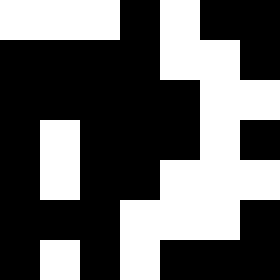[["white", "white", "white", "black", "white", "black", "black"], ["black", "black", "black", "black", "white", "white", "black"], ["black", "black", "black", "black", "black", "white", "white"], ["black", "white", "black", "black", "black", "white", "black"], ["black", "white", "black", "black", "white", "white", "white"], ["black", "black", "black", "white", "white", "white", "black"], ["black", "white", "black", "white", "black", "black", "black"]]